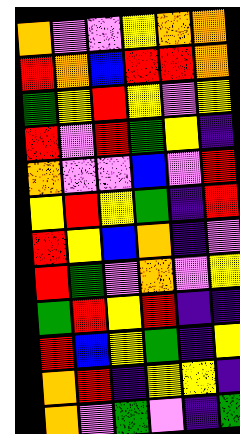[["orange", "violet", "violet", "yellow", "orange", "orange"], ["red", "orange", "blue", "red", "red", "orange"], ["green", "yellow", "red", "yellow", "violet", "yellow"], ["red", "violet", "red", "green", "yellow", "indigo"], ["orange", "violet", "violet", "blue", "violet", "red"], ["yellow", "red", "yellow", "green", "indigo", "red"], ["red", "yellow", "blue", "orange", "indigo", "violet"], ["red", "green", "violet", "orange", "violet", "yellow"], ["green", "red", "yellow", "red", "indigo", "indigo"], ["red", "blue", "yellow", "green", "indigo", "yellow"], ["orange", "red", "indigo", "yellow", "yellow", "indigo"], ["orange", "violet", "green", "violet", "indigo", "green"]]